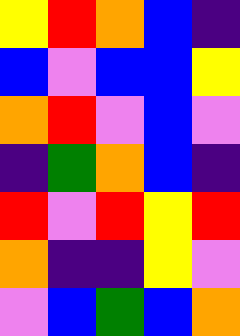[["yellow", "red", "orange", "blue", "indigo"], ["blue", "violet", "blue", "blue", "yellow"], ["orange", "red", "violet", "blue", "violet"], ["indigo", "green", "orange", "blue", "indigo"], ["red", "violet", "red", "yellow", "red"], ["orange", "indigo", "indigo", "yellow", "violet"], ["violet", "blue", "green", "blue", "orange"]]